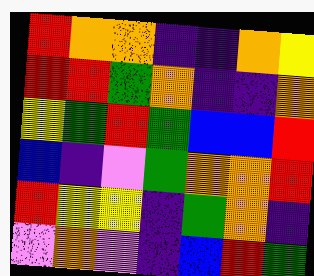[["red", "orange", "orange", "indigo", "indigo", "orange", "yellow"], ["red", "red", "green", "orange", "indigo", "indigo", "orange"], ["yellow", "green", "red", "green", "blue", "blue", "red"], ["blue", "indigo", "violet", "green", "orange", "orange", "red"], ["red", "yellow", "yellow", "indigo", "green", "orange", "indigo"], ["violet", "orange", "violet", "indigo", "blue", "red", "green"]]